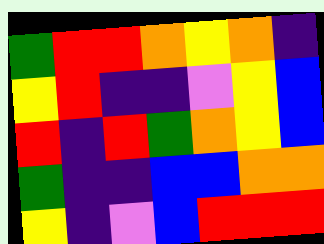[["green", "red", "red", "orange", "yellow", "orange", "indigo"], ["yellow", "red", "indigo", "indigo", "violet", "yellow", "blue"], ["red", "indigo", "red", "green", "orange", "yellow", "blue"], ["green", "indigo", "indigo", "blue", "blue", "orange", "orange"], ["yellow", "indigo", "violet", "blue", "red", "red", "red"]]